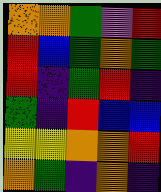[["orange", "orange", "green", "violet", "red"], ["red", "blue", "green", "orange", "green"], ["red", "indigo", "green", "red", "indigo"], ["green", "indigo", "red", "blue", "blue"], ["yellow", "yellow", "orange", "orange", "red"], ["orange", "green", "indigo", "orange", "indigo"]]